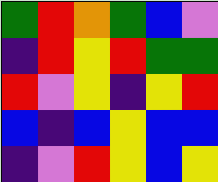[["green", "red", "orange", "green", "blue", "violet"], ["indigo", "red", "yellow", "red", "green", "green"], ["red", "violet", "yellow", "indigo", "yellow", "red"], ["blue", "indigo", "blue", "yellow", "blue", "blue"], ["indigo", "violet", "red", "yellow", "blue", "yellow"]]